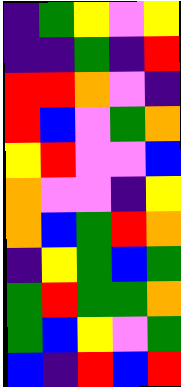[["indigo", "green", "yellow", "violet", "yellow"], ["indigo", "indigo", "green", "indigo", "red"], ["red", "red", "orange", "violet", "indigo"], ["red", "blue", "violet", "green", "orange"], ["yellow", "red", "violet", "violet", "blue"], ["orange", "violet", "violet", "indigo", "yellow"], ["orange", "blue", "green", "red", "orange"], ["indigo", "yellow", "green", "blue", "green"], ["green", "red", "green", "green", "orange"], ["green", "blue", "yellow", "violet", "green"], ["blue", "indigo", "red", "blue", "red"]]